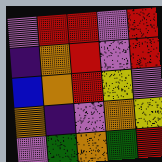[["violet", "red", "red", "violet", "red"], ["indigo", "orange", "red", "violet", "red"], ["blue", "orange", "red", "yellow", "violet"], ["orange", "indigo", "violet", "orange", "yellow"], ["violet", "green", "orange", "green", "red"]]